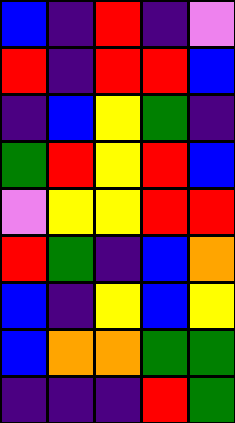[["blue", "indigo", "red", "indigo", "violet"], ["red", "indigo", "red", "red", "blue"], ["indigo", "blue", "yellow", "green", "indigo"], ["green", "red", "yellow", "red", "blue"], ["violet", "yellow", "yellow", "red", "red"], ["red", "green", "indigo", "blue", "orange"], ["blue", "indigo", "yellow", "blue", "yellow"], ["blue", "orange", "orange", "green", "green"], ["indigo", "indigo", "indigo", "red", "green"]]